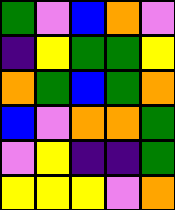[["green", "violet", "blue", "orange", "violet"], ["indigo", "yellow", "green", "green", "yellow"], ["orange", "green", "blue", "green", "orange"], ["blue", "violet", "orange", "orange", "green"], ["violet", "yellow", "indigo", "indigo", "green"], ["yellow", "yellow", "yellow", "violet", "orange"]]